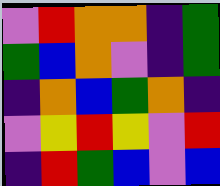[["violet", "red", "orange", "orange", "indigo", "green"], ["green", "blue", "orange", "violet", "indigo", "green"], ["indigo", "orange", "blue", "green", "orange", "indigo"], ["violet", "yellow", "red", "yellow", "violet", "red"], ["indigo", "red", "green", "blue", "violet", "blue"]]